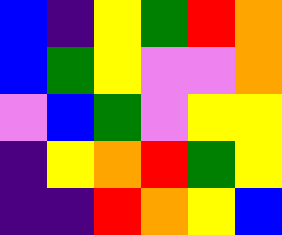[["blue", "indigo", "yellow", "green", "red", "orange"], ["blue", "green", "yellow", "violet", "violet", "orange"], ["violet", "blue", "green", "violet", "yellow", "yellow"], ["indigo", "yellow", "orange", "red", "green", "yellow"], ["indigo", "indigo", "red", "orange", "yellow", "blue"]]